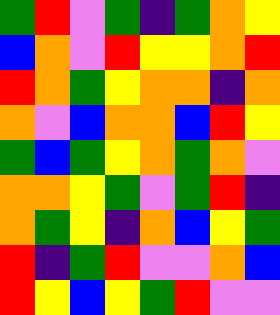[["green", "red", "violet", "green", "indigo", "green", "orange", "yellow"], ["blue", "orange", "violet", "red", "yellow", "yellow", "orange", "red"], ["red", "orange", "green", "yellow", "orange", "orange", "indigo", "orange"], ["orange", "violet", "blue", "orange", "orange", "blue", "red", "yellow"], ["green", "blue", "green", "yellow", "orange", "green", "orange", "violet"], ["orange", "orange", "yellow", "green", "violet", "green", "red", "indigo"], ["orange", "green", "yellow", "indigo", "orange", "blue", "yellow", "green"], ["red", "indigo", "green", "red", "violet", "violet", "orange", "blue"], ["red", "yellow", "blue", "yellow", "green", "red", "violet", "violet"]]